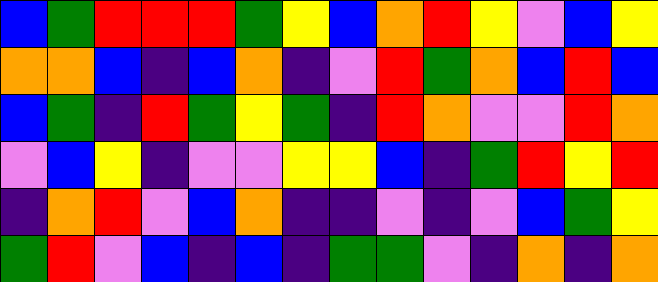[["blue", "green", "red", "red", "red", "green", "yellow", "blue", "orange", "red", "yellow", "violet", "blue", "yellow"], ["orange", "orange", "blue", "indigo", "blue", "orange", "indigo", "violet", "red", "green", "orange", "blue", "red", "blue"], ["blue", "green", "indigo", "red", "green", "yellow", "green", "indigo", "red", "orange", "violet", "violet", "red", "orange"], ["violet", "blue", "yellow", "indigo", "violet", "violet", "yellow", "yellow", "blue", "indigo", "green", "red", "yellow", "red"], ["indigo", "orange", "red", "violet", "blue", "orange", "indigo", "indigo", "violet", "indigo", "violet", "blue", "green", "yellow"], ["green", "red", "violet", "blue", "indigo", "blue", "indigo", "green", "green", "violet", "indigo", "orange", "indigo", "orange"]]